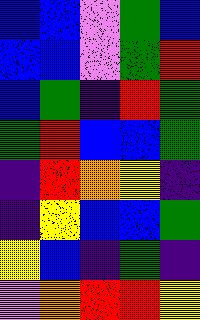[["blue", "blue", "violet", "green", "blue"], ["blue", "blue", "violet", "green", "red"], ["blue", "green", "indigo", "red", "green"], ["green", "red", "blue", "blue", "green"], ["indigo", "red", "orange", "yellow", "indigo"], ["indigo", "yellow", "blue", "blue", "green"], ["yellow", "blue", "indigo", "green", "indigo"], ["violet", "orange", "red", "red", "yellow"]]